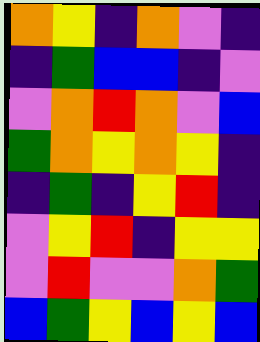[["orange", "yellow", "indigo", "orange", "violet", "indigo"], ["indigo", "green", "blue", "blue", "indigo", "violet"], ["violet", "orange", "red", "orange", "violet", "blue"], ["green", "orange", "yellow", "orange", "yellow", "indigo"], ["indigo", "green", "indigo", "yellow", "red", "indigo"], ["violet", "yellow", "red", "indigo", "yellow", "yellow"], ["violet", "red", "violet", "violet", "orange", "green"], ["blue", "green", "yellow", "blue", "yellow", "blue"]]